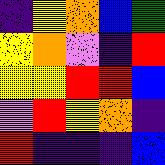[["indigo", "yellow", "orange", "blue", "green"], ["yellow", "orange", "violet", "indigo", "red"], ["yellow", "yellow", "red", "red", "blue"], ["violet", "red", "yellow", "orange", "indigo"], ["red", "indigo", "indigo", "indigo", "blue"]]